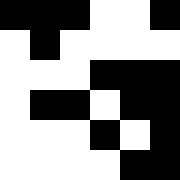[["black", "black", "black", "white", "white", "black"], ["white", "black", "white", "white", "white", "white"], ["white", "white", "white", "black", "black", "black"], ["white", "black", "black", "white", "black", "black"], ["white", "white", "white", "black", "white", "black"], ["white", "white", "white", "white", "black", "black"]]